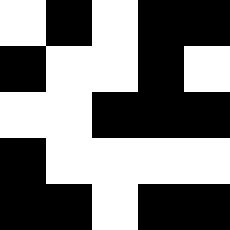[["white", "black", "white", "black", "black"], ["black", "white", "white", "black", "white"], ["white", "white", "black", "black", "black"], ["black", "white", "white", "white", "white"], ["black", "black", "white", "black", "black"]]